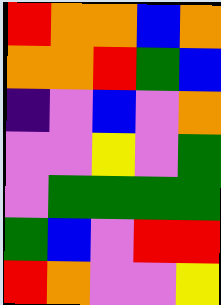[["red", "orange", "orange", "blue", "orange"], ["orange", "orange", "red", "green", "blue"], ["indigo", "violet", "blue", "violet", "orange"], ["violet", "violet", "yellow", "violet", "green"], ["violet", "green", "green", "green", "green"], ["green", "blue", "violet", "red", "red"], ["red", "orange", "violet", "violet", "yellow"]]